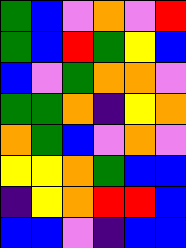[["green", "blue", "violet", "orange", "violet", "red"], ["green", "blue", "red", "green", "yellow", "blue"], ["blue", "violet", "green", "orange", "orange", "violet"], ["green", "green", "orange", "indigo", "yellow", "orange"], ["orange", "green", "blue", "violet", "orange", "violet"], ["yellow", "yellow", "orange", "green", "blue", "blue"], ["indigo", "yellow", "orange", "red", "red", "blue"], ["blue", "blue", "violet", "indigo", "blue", "blue"]]